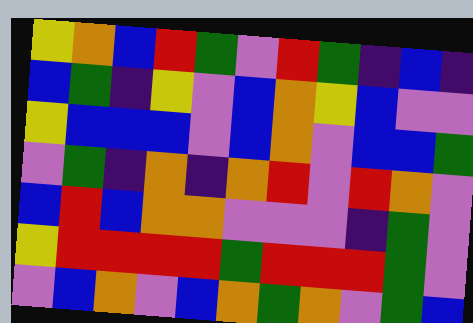[["yellow", "orange", "blue", "red", "green", "violet", "red", "green", "indigo", "blue", "indigo"], ["blue", "green", "indigo", "yellow", "violet", "blue", "orange", "yellow", "blue", "violet", "violet"], ["yellow", "blue", "blue", "blue", "violet", "blue", "orange", "violet", "blue", "blue", "green"], ["violet", "green", "indigo", "orange", "indigo", "orange", "red", "violet", "red", "orange", "violet"], ["blue", "red", "blue", "orange", "orange", "violet", "violet", "violet", "indigo", "green", "violet"], ["yellow", "red", "red", "red", "red", "green", "red", "red", "red", "green", "violet"], ["violet", "blue", "orange", "violet", "blue", "orange", "green", "orange", "violet", "green", "blue"]]